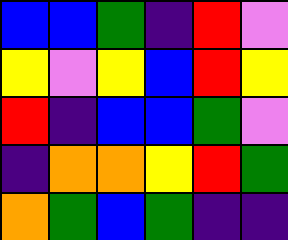[["blue", "blue", "green", "indigo", "red", "violet"], ["yellow", "violet", "yellow", "blue", "red", "yellow"], ["red", "indigo", "blue", "blue", "green", "violet"], ["indigo", "orange", "orange", "yellow", "red", "green"], ["orange", "green", "blue", "green", "indigo", "indigo"]]